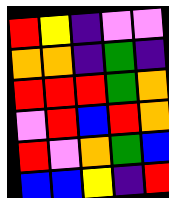[["red", "yellow", "indigo", "violet", "violet"], ["orange", "orange", "indigo", "green", "indigo"], ["red", "red", "red", "green", "orange"], ["violet", "red", "blue", "red", "orange"], ["red", "violet", "orange", "green", "blue"], ["blue", "blue", "yellow", "indigo", "red"]]